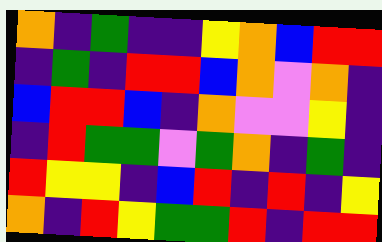[["orange", "indigo", "green", "indigo", "indigo", "yellow", "orange", "blue", "red", "red"], ["indigo", "green", "indigo", "red", "red", "blue", "orange", "violet", "orange", "indigo"], ["blue", "red", "red", "blue", "indigo", "orange", "violet", "violet", "yellow", "indigo"], ["indigo", "red", "green", "green", "violet", "green", "orange", "indigo", "green", "indigo"], ["red", "yellow", "yellow", "indigo", "blue", "red", "indigo", "red", "indigo", "yellow"], ["orange", "indigo", "red", "yellow", "green", "green", "red", "indigo", "red", "red"]]